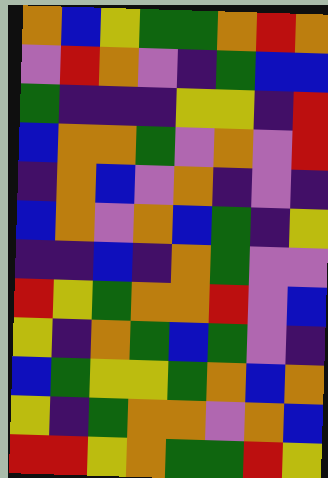[["orange", "blue", "yellow", "green", "green", "orange", "red", "orange"], ["violet", "red", "orange", "violet", "indigo", "green", "blue", "blue"], ["green", "indigo", "indigo", "indigo", "yellow", "yellow", "indigo", "red"], ["blue", "orange", "orange", "green", "violet", "orange", "violet", "red"], ["indigo", "orange", "blue", "violet", "orange", "indigo", "violet", "indigo"], ["blue", "orange", "violet", "orange", "blue", "green", "indigo", "yellow"], ["indigo", "indigo", "blue", "indigo", "orange", "green", "violet", "violet"], ["red", "yellow", "green", "orange", "orange", "red", "violet", "blue"], ["yellow", "indigo", "orange", "green", "blue", "green", "violet", "indigo"], ["blue", "green", "yellow", "yellow", "green", "orange", "blue", "orange"], ["yellow", "indigo", "green", "orange", "orange", "violet", "orange", "blue"], ["red", "red", "yellow", "orange", "green", "green", "red", "yellow"]]